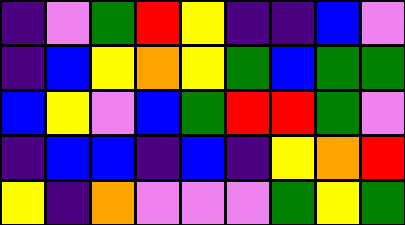[["indigo", "violet", "green", "red", "yellow", "indigo", "indigo", "blue", "violet"], ["indigo", "blue", "yellow", "orange", "yellow", "green", "blue", "green", "green"], ["blue", "yellow", "violet", "blue", "green", "red", "red", "green", "violet"], ["indigo", "blue", "blue", "indigo", "blue", "indigo", "yellow", "orange", "red"], ["yellow", "indigo", "orange", "violet", "violet", "violet", "green", "yellow", "green"]]